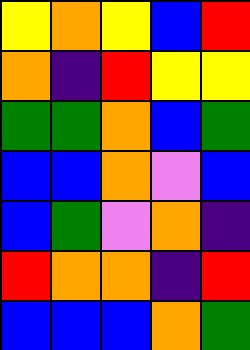[["yellow", "orange", "yellow", "blue", "red"], ["orange", "indigo", "red", "yellow", "yellow"], ["green", "green", "orange", "blue", "green"], ["blue", "blue", "orange", "violet", "blue"], ["blue", "green", "violet", "orange", "indigo"], ["red", "orange", "orange", "indigo", "red"], ["blue", "blue", "blue", "orange", "green"]]